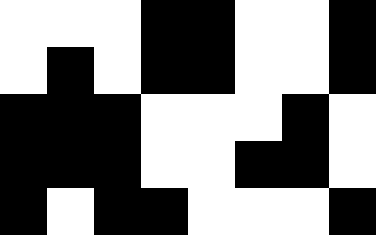[["white", "white", "white", "black", "black", "white", "white", "black"], ["white", "black", "white", "black", "black", "white", "white", "black"], ["black", "black", "black", "white", "white", "white", "black", "white"], ["black", "black", "black", "white", "white", "black", "black", "white"], ["black", "white", "black", "black", "white", "white", "white", "black"]]